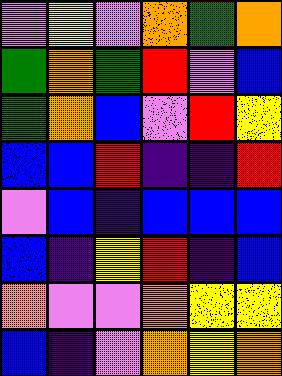[["violet", "yellow", "violet", "orange", "green", "orange"], ["green", "orange", "green", "red", "violet", "blue"], ["green", "orange", "blue", "violet", "red", "yellow"], ["blue", "blue", "red", "indigo", "indigo", "red"], ["violet", "blue", "indigo", "blue", "blue", "blue"], ["blue", "indigo", "yellow", "red", "indigo", "blue"], ["orange", "violet", "violet", "orange", "yellow", "yellow"], ["blue", "indigo", "violet", "orange", "yellow", "orange"]]